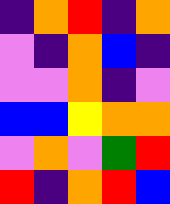[["indigo", "orange", "red", "indigo", "orange"], ["violet", "indigo", "orange", "blue", "indigo"], ["violet", "violet", "orange", "indigo", "violet"], ["blue", "blue", "yellow", "orange", "orange"], ["violet", "orange", "violet", "green", "red"], ["red", "indigo", "orange", "red", "blue"]]